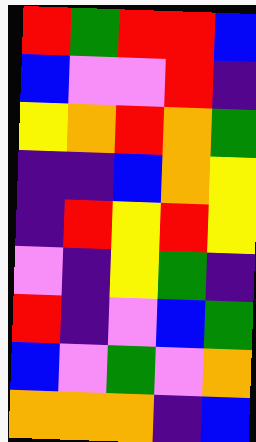[["red", "green", "red", "red", "blue"], ["blue", "violet", "violet", "red", "indigo"], ["yellow", "orange", "red", "orange", "green"], ["indigo", "indigo", "blue", "orange", "yellow"], ["indigo", "red", "yellow", "red", "yellow"], ["violet", "indigo", "yellow", "green", "indigo"], ["red", "indigo", "violet", "blue", "green"], ["blue", "violet", "green", "violet", "orange"], ["orange", "orange", "orange", "indigo", "blue"]]